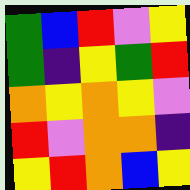[["green", "blue", "red", "violet", "yellow"], ["green", "indigo", "yellow", "green", "red"], ["orange", "yellow", "orange", "yellow", "violet"], ["red", "violet", "orange", "orange", "indigo"], ["yellow", "red", "orange", "blue", "yellow"]]